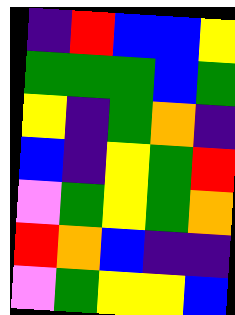[["indigo", "red", "blue", "blue", "yellow"], ["green", "green", "green", "blue", "green"], ["yellow", "indigo", "green", "orange", "indigo"], ["blue", "indigo", "yellow", "green", "red"], ["violet", "green", "yellow", "green", "orange"], ["red", "orange", "blue", "indigo", "indigo"], ["violet", "green", "yellow", "yellow", "blue"]]